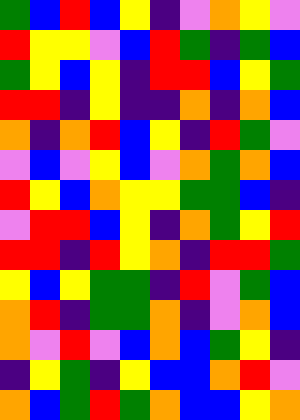[["green", "blue", "red", "blue", "yellow", "indigo", "violet", "orange", "yellow", "violet"], ["red", "yellow", "yellow", "violet", "blue", "red", "green", "indigo", "green", "blue"], ["green", "yellow", "blue", "yellow", "indigo", "red", "red", "blue", "yellow", "green"], ["red", "red", "indigo", "yellow", "indigo", "indigo", "orange", "indigo", "orange", "blue"], ["orange", "indigo", "orange", "red", "blue", "yellow", "indigo", "red", "green", "violet"], ["violet", "blue", "violet", "yellow", "blue", "violet", "orange", "green", "orange", "blue"], ["red", "yellow", "blue", "orange", "yellow", "yellow", "green", "green", "blue", "indigo"], ["violet", "red", "red", "blue", "yellow", "indigo", "orange", "green", "yellow", "red"], ["red", "red", "indigo", "red", "yellow", "orange", "indigo", "red", "red", "green"], ["yellow", "blue", "yellow", "green", "green", "indigo", "red", "violet", "green", "blue"], ["orange", "red", "indigo", "green", "green", "orange", "indigo", "violet", "orange", "blue"], ["orange", "violet", "red", "violet", "blue", "orange", "blue", "green", "yellow", "indigo"], ["indigo", "yellow", "green", "indigo", "yellow", "blue", "blue", "orange", "red", "violet"], ["orange", "blue", "green", "red", "green", "orange", "blue", "blue", "yellow", "orange"]]